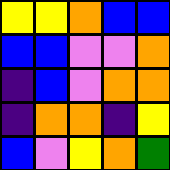[["yellow", "yellow", "orange", "blue", "blue"], ["blue", "blue", "violet", "violet", "orange"], ["indigo", "blue", "violet", "orange", "orange"], ["indigo", "orange", "orange", "indigo", "yellow"], ["blue", "violet", "yellow", "orange", "green"]]